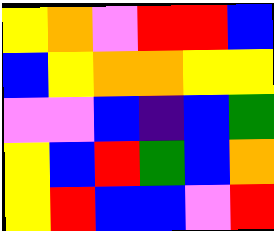[["yellow", "orange", "violet", "red", "red", "blue"], ["blue", "yellow", "orange", "orange", "yellow", "yellow"], ["violet", "violet", "blue", "indigo", "blue", "green"], ["yellow", "blue", "red", "green", "blue", "orange"], ["yellow", "red", "blue", "blue", "violet", "red"]]